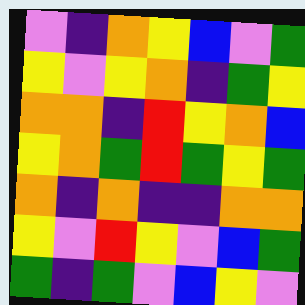[["violet", "indigo", "orange", "yellow", "blue", "violet", "green"], ["yellow", "violet", "yellow", "orange", "indigo", "green", "yellow"], ["orange", "orange", "indigo", "red", "yellow", "orange", "blue"], ["yellow", "orange", "green", "red", "green", "yellow", "green"], ["orange", "indigo", "orange", "indigo", "indigo", "orange", "orange"], ["yellow", "violet", "red", "yellow", "violet", "blue", "green"], ["green", "indigo", "green", "violet", "blue", "yellow", "violet"]]